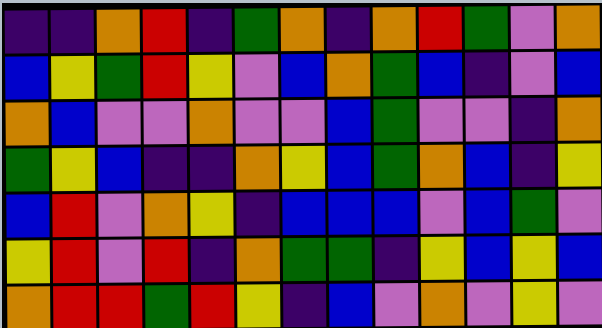[["indigo", "indigo", "orange", "red", "indigo", "green", "orange", "indigo", "orange", "red", "green", "violet", "orange"], ["blue", "yellow", "green", "red", "yellow", "violet", "blue", "orange", "green", "blue", "indigo", "violet", "blue"], ["orange", "blue", "violet", "violet", "orange", "violet", "violet", "blue", "green", "violet", "violet", "indigo", "orange"], ["green", "yellow", "blue", "indigo", "indigo", "orange", "yellow", "blue", "green", "orange", "blue", "indigo", "yellow"], ["blue", "red", "violet", "orange", "yellow", "indigo", "blue", "blue", "blue", "violet", "blue", "green", "violet"], ["yellow", "red", "violet", "red", "indigo", "orange", "green", "green", "indigo", "yellow", "blue", "yellow", "blue"], ["orange", "red", "red", "green", "red", "yellow", "indigo", "blue", "violet", "orange", "violet", "yellow", "violet"]]